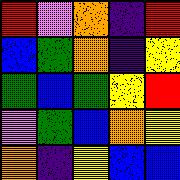[["red", "violet", "orange", "indigo", "red"], ["blue", "green", "orange", "indigo", "yellow"], ["green", "blue", "green", "yellow", "red"], ["violet", "green", "blue", "orange", "yellow"], ["orange", "indigo", "yellow", "blue", "blue"]]